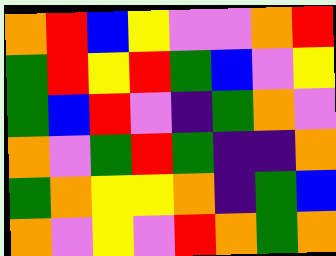[["orange", "red", "blue", "yellow", "violet", "violet", "orange", "red"], ["green", "red", "yellow", "red", "green", "blue", "violet", "yellow"], ["green", "blue", "red", "violet", "indigo", "green", "orange", "violet"], ["orange", "violet", "green", "red", "green", "indigo", "indigo", "orange"], ["green", "orange", "yellow", "yellow", "orange", "indigo", "green", "blue"], ["orange", "violet", "yellow", "violet", "red", "orange", "green", "orange"]]